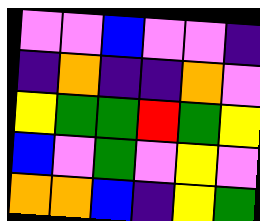[["violet", "violet", "blue", "violet", "violet", "indigo"], ["indigo", "orange", "indigo", "indigo", "orange", "violet"], ["yellow", "green", "green", "red", "green", "yellow"], ["blue", "violet", "green", "violet", "yellow", "violet"], ["orange", "orange", "blue", "indigo", "yellow", "green"]]